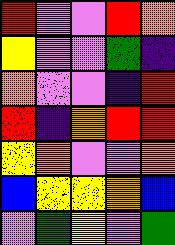[["red", "violet", "violet", "red", "orange"], ["yellow", "violet", "violet", "green", "indigo"], ["orange", "violet", "violet", "indigo", "red"], ["red", "indigo", "orange", "red", "red"], ["yellow", "orange", "violet", "violet", "orange"], ["blue", "yellow", "yellow", "orange", "blue"], ["violet", "green", "yellow", "violet", "green"]]